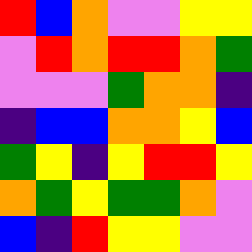[["red", "blue", "orange", "violet", "violet", "yellow", "yellow"], ["violet", "red", "orange", "red", "red", "orange", "green"], ["violet", "violet", "violet", "green", "orange", "orange", "indigo"], ["indigo", "blue", "blue", "orange", "orange", "yellow", "blue"], ["green", "yellow", "indigo", "yellow", "red", "red", "yellow"], ["orange", "green", "yellow", "green", "green", "orange", "violet"], ["blue", "indigo", "red", "yellow", "yellow", "violet", "violet"]]